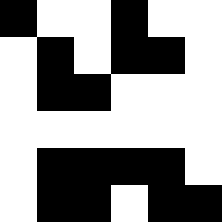[["black", "white", "white", "black", "white", "white"], ["white", "black", "white", "black", "black", "white"], ["white", "black", "black", "white", "white", "white"], ["white", "white", "white", "white", "white", "white"], ["white", "black", "black", "black", "black", "white"], ["white", "black", "black", "white", "black", "black"]]